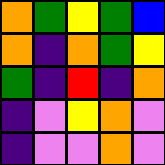[["orange", "green", "yellow", "green", "blue"], ["orange", "indigo", "orange", "green", "yellow"], ["green", "indigo", "red", "indigo", "orange"], ["indigo", "violet", "yellow", "orange", "violet"], ["indigo", "violet", "violet", "orange", "violet"]]